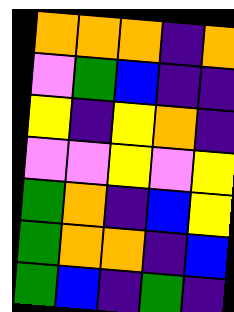[["orange", "orange", "orange", "indigo", "orange"], ["violet", "green", "blue", "indigo", "indigo"], ["yellow", "indigo", "yellow", "orange", "indigo"], ["violet", "violet", "yellow", "violet", "yellow"], ["green", "orange", "indigo", "blue", "yellow"], ["green", "orange", "orange", "indigo", "blue"], ["green", "blue", "indigo", "green", "indigo"]]